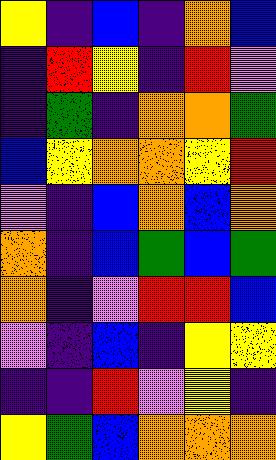[["yellow", "indigo", "blue", "indigo", "orange", "blue"], ["indigo", "red", "yellow", "indigo", "red", "violet"], ["indigo", "green", "indigo", "orange", "orange", "green"], ["blue", "yellow", "orange", "orange", "yellow", "red"], ["violet", "indigo", "blue", "orange", "blue", "orange"], ["orange", "indigo", "blue", "green", "blue", "green"], ["orange", "indigo", "violet", "red", "red", "blue"], ["violet", "indigo", "blue", "indigo", "yellow", "yellow"], ["indigo", "indigo", "red", "violet", "yellow", "indigo"], ["yellow", "green", "blue", "orange", "orange", "orange"]]